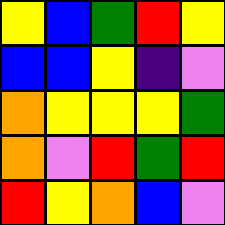[["yellow", "blue", "green", "red", "yellow"], ["blue", "blue", "yellow", "indigo", "violet"], ["orange", "yellow", "yellow", "yellow", "green"], ["orange", "violet", "red", "green", "red"], ["red", "yellow", "orange", "blue", "violet"]]